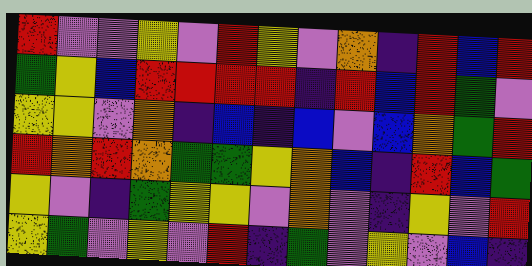[["red", "violet", "violet", "yellow", "violet", "red", "yellow", "violet", "orange", "indigo", "red", "blue", "red"], ["green", "yellow", "blue", "red", "red", "red", "red", "indigo", "red", "blue", "red", "green", "violet"], ["yellow", "yellow", "violet", "orange", "indigo", "blue", "indigo", "blue", "violet", "blue", "orange", "green", "red"], ["red", "orange", "red", "orange", "green", "green", "yellow", "orange", "blue", "indigo", "red", "blue", "green"], ["yellow", "violet", "indigo", "green", "yellow", "yellow", "violet", "orange", "violet", "indigo", "yellow", "violet", "red"], ["yellow", "green", "violet", "yellow", "violet", "red", "indigo", "green", "violet", "yellow", "violet", "blue", "indigo"]]